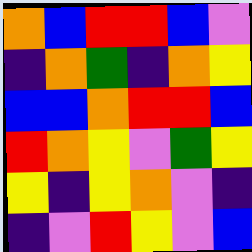[["orange", "blue", "red", "red", "blue", "violet"], ["indigo", "orange", "green", "indigo", "orange", "yellow"], ["blue", "blue", "orange", "red", "red", "blue"], ["red", "orange", "yellow", "violet", "green", "yellow"], ["yellow", "indigo", "yellow", "orange", "violet", "indigo"], ["indigo", "violet", "red", "yellow", "violet", "blue"]]